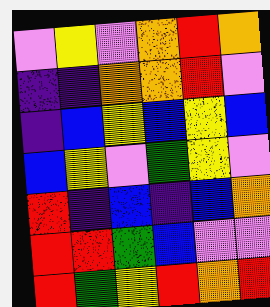[["violet", "yellow", "violet", "orange", "red", "orange"], ["indigo", "indigo", "orange", "orange", "red", "violet"], ["indigo", "blue", "yellow", "blue", "yellow", "blue"], ["blue", "yellow", "violet", "green", "yellow", "violet"], ["red", "indigo", "blue", "indigo", "blue", "orange"], ["red", "red", "green", "blue", "violet", "violet"], ["red", "green", "yellow", "red", "orange", "red"]]